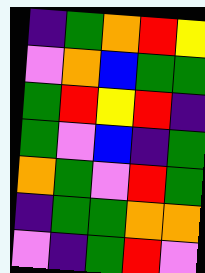[["indigo", "green", "orange", "red", "yellow"], ["violet", "orange", "blue", "green", "green"], ["green", "red", "yellow", "red", "indigo"], ["green", "violet", "blue", "indigo", "green"], ["orange", "green", "violet", "red", "green"], ["indigo", "green", "green", "orange", "orange"], ["violet", "indigo", "green", "red", "violet"]]